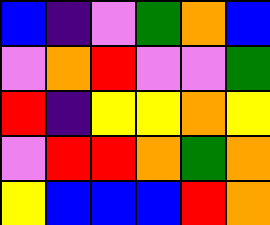[["blue", "indigo", "violet", "green", "orange", "blue"], ["violet", "orange", "red", "violet", "violet", "green"], ["red", "indigo", "yellow", "yellow", "orange", "yellow"], ["violet", "red", "red", "orange", "green", "orange"], ["yellow", "blue", "blue", "blue", "red", "orange"]]